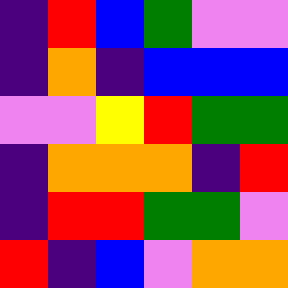[["indigo", "red", "blue", "green", "violet", "violet"], ["indigo", "orange", "indigo", "blue", "blue", "blue"], ["violet", "violet", "yellow", "red", "green", "green"], ["indigo", "orange", "orange", "orange", "indigo", "red"], ["indigo", "red", "red", "green", "green", "violet"], ["red", "indigo", "blue", "violet", "orange", "orange"]]